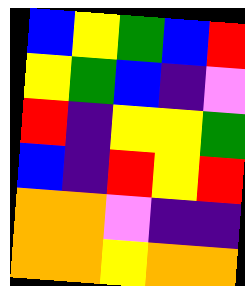[["blue", "yellow", "green", "blue", "red"], ["yellow", "green", "blue", "indigo", "violet"], ["red", "indigo", "yellow", "yellow", "green"], ["blue", "indigo", "red", "yellow", "red"], ["orange", "orange", "violet", "indigo", "indigo"], ["orange", "orange", "yellow", "orange", "orange"]]